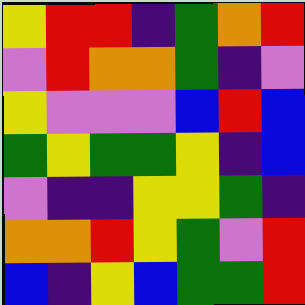[["yellow", "red", "red", "indigo", "green", "orange", "red"], ["violet", "red", "orange", "orange", "green", "indigo", "violet"], ["yellow", "violet", "violet", "violet", "blue", "red", "blue"], ["green", "yellow", "green", "green", "yellow", "indigo", "blue"], ["violet", "indigo", "indigo", "yellow", "yellow", "green", "indigo"], ["orange", "orange", "red", "yellow", "green", "violet", "red"], ["blue", "indigo", "yellow", "blue", "green", "green", "red"]]